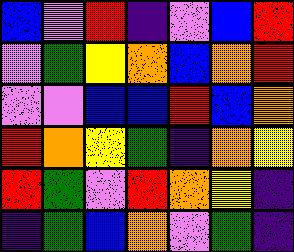[["blue", "violet", "red", "indigo", "violet", "blue", "red"], ["violet", "green", "yellow", "orange", "blue", "orange", "red"], ["violet", "violet", "blue", "blue", "red", "blue", "orange"], ["red", "orange", "yellow", "green", "indigo", "orange", "yellow"], ["red", "green", "violet", "red", "orange", "yellow", "indigo"], ["indigo", "green", "blue", "orange", "violet", "green", "indigo"]]